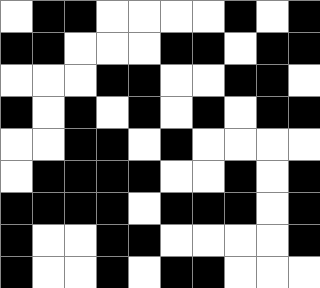[["white", "black", "black", "white", "white", "white", "white", "black", "white", "black"], ["black", "black", "white", "white", "white", "black", "black", "white", "black", "black"], ["white", "white", "white", "black", "black", "white", "white", "black", "black", "white"], ["black", "white", "black", "white", "black", "white", "black", "white", "black", "black"], ["white", "white", "black", "black", "white", "black", "white", "white", "white", "white"], ["white", "black", "black", "black", "black", "white", "white", "black", "white", "black"], ["black", "black", "black", "black", "white", "black", "black", "black", "white", "black"], ["black", "white", "white", "black", "black", "white", "white", "white", "white", "black"], ["black", "white", "white", "black", "white", "black", "black", "white", "white", "white"]]